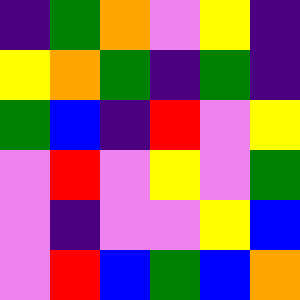[["indigo", "green", "orange", "violet", "yellow", "indigo"], ["yellow", "orange", "green", "indigo", "green", "indigo"], ["green", "blue", "indigo", "red", "violet", "yellow"], ["violet", "red", "violet", "yellow", "violet", "green"], ["violet", "indigo", "violet", "violet", "yellow", "blue"], ["violet", "red", "blue", "green", "blue", "orange"]]